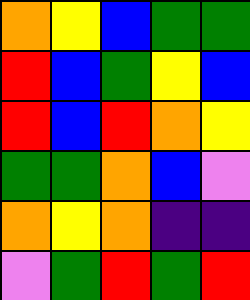[["orange", "yellow", "blue", "green", "green"], ["red", "blue", "green", "yellow", "blue"], ["red", "blue", "red", "orange", "yellow"], ["green", "green", "orange", "blue", "violet"], ["orange", "yellow", "orange", "indigo", "indigo"], ["violet", "green", "red", "green", "red"]]